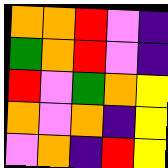[["orange", "orange", "red", "violet", "indigo"], ["green", "orange", "red", "violet", "indigo"], ["red", "violet", "green", "orange", "yellow"], ["orange", "violet", "orange", "indigo", "yellow"], ["violet", "orange", "indigo", "red", "yellow"]]